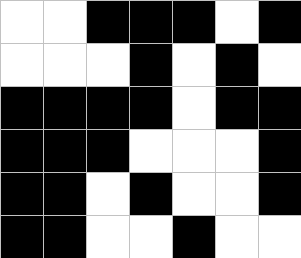[["white", "white", "black", "black", "black", "white", "black"], ["white", "white", "white", "black", "white", "black", "white"], ["black", "black", "black", "black", "white", "black", "black"], ["black", "black", "black", "white", "white", "white", "black"], ["black", "black", "white", "black", "white", "white", "black"], ["black", "black", "white", "white", "black", "white", "white"]]